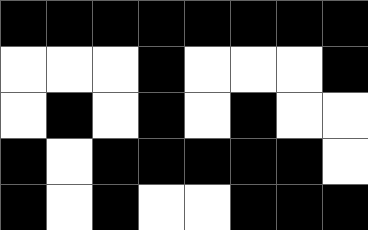[["black", "black", "black", "black", "black", "black", "black", "black"], ["white", "white", "white", "black", "white", "white", "white", "black"], ["white", "black", "white", "black", "white", "black", "white", "white"], ["black", "white", "black", "black", "black", "black", "black", "white"], ["black", "white", "black", "white", "white", "black", "black", "black"]]